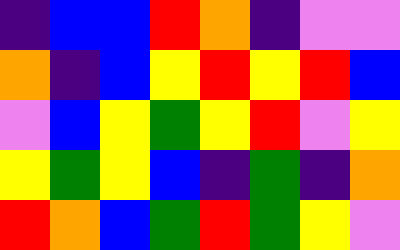[["indigo", "blue", "blue", "red", "orange", "indigo", "violet", "violet"], ["orange", "indigo", "blue", "yellow", "red", "yellow", "red", "blue"], ["violet", "blue", "yellow", "green", "yellow", "red", "violet", "yellow"], ["yellow", "green", "yellow", "blue", "indigo", "green", "indigo", "orange"], ["red", "orange", "blue", "green", "red", "green", "yellow", "violet"]]